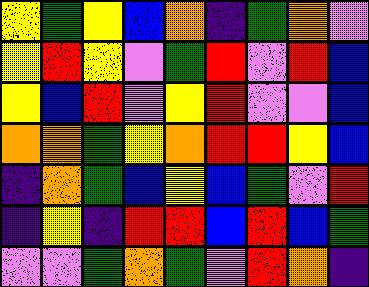[["yellow", "green", "yellow", "blue", "orange", "indigo", "green", "orange", "violet"], ["yellow", "red", "yellow", "violet", "green", "red", "violet", "red", "blue"], ["yellow", "blue", "red", "violet", "yellow", "red", "violet", "violet", "blue"], ["orange", "orange", "green", "yellow", "orange", "red", "red", "yellow", "blue"], ["indigo", "orange", "green", "blue", "yellow", "blue", "green", "violet", "red"], ["indigo", "yellow", "indigo", "red", "red", "blue", "red", "blue", "green"], ["violet", "violet", "green", "orange", "green", "violet", "red", "orange", "indigo"]]